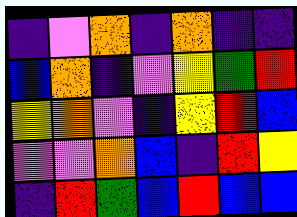[["indigo", "violet", "orange", "indigo", "orange", "indigo", "indigo"], ["blue", "orange", "indigo", "violet", "yellow", "green", "red"], ["yellow", "orange", "violet", "indigo", "yellow", "red", "blue"], ["violet", "violet", "orange", "blue", "indigo", "red", "yellow"], ["indigo", "red", "green", "blue", "red", "blue", "blue"]]